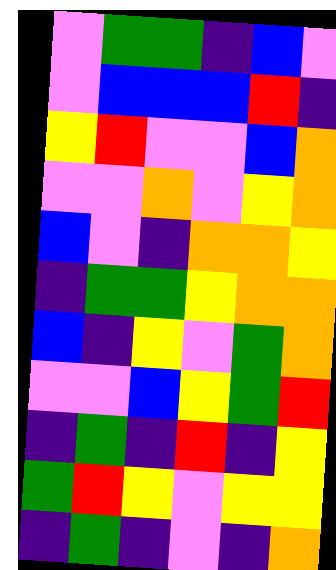[["violet", "green", "green", "indigo", "blue", "violet"], ["violet", "blue", "blue", "blue", "red", "indigo"], ["yellow", "red", "violet", "violet", "blue", "orange"], ["violet", "violet", "orange", "violet", "yellow", "orange"], ["blue", "violet", "indigo", "orange", "orange", "yellow"], ["indigo", "green", "green", "yellow", "orange", "orange"], ["blue", "indigo", "yellow", "violet", "green", "orange"], ["violet", "violet", "blue", "yellow", "green", "red"], ["indigo", "green", "indigo", "red", "indigo", "yellow"], ["green", "red", "yellow", "violet", "yellow", "yellow"], ["indigo", "green", "indigo", "violet", "indigo", "orange"]]